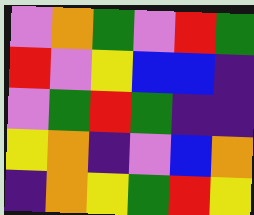[["violet", "orange", "green", "violet", "red", "green"], ["red", "violet", "yellow", "blue", "blue", "indigo"], ["violet", "green", "red", "green", "indigo", "indigo"], ["yellow", "orange", "indigo", "violet", "blue", "orange"], ["indigo", "orange", "yellow", "green", "red", "yellow"]]